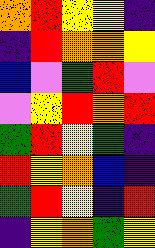[["orange", "red", "yellow", "yellow", "indigo"], ["indigo", "red", "orange", "orange", "yellow"], ["blue", "violet", "green", "red", "violet"], ["violet", "yellow", "red", "orange", "red"], ["green", "red", "yellow", "green", "indigo"], ["red", "yellow", "orange", "blue", "indigo"], ["green", "red", "yellow", "indigo", "red"], ["indigo", "yellow", "orange", "green", "yellow"]]